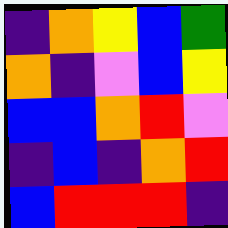[["indigo", "orange", "yellow", "blue", "green"], ["orange", "indigo", "violet", "blue", "yellow"], ["blue", "blue", "orange", "red", "violet"], ["indigo", "blue", "indigo", "orange", "red"], ["blue", "red", "red", "red", "indigo"]]